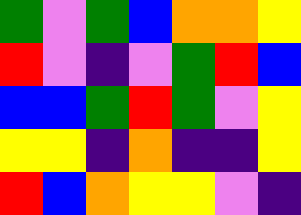[["green", "violet", "green", "blue", "orange", "orange", "yellow"], ["red", "violet", "indigo", "violet", "green", "red", "blue"], ["blue", "blue", "green", "red", "green", "violet", "yellow"], ["yellow", "yellow", "indigo", "orange", "indigo", "indigo", "yellow"], ["red", "blue", "orange", "yellow", "yellow", "violet", "indigo"]]